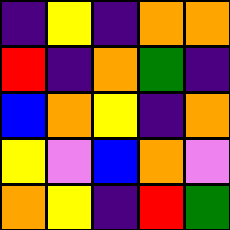[["indigo", "yellow", "indigo", "orange", "orange"], ["red", "indigo", "orange", "green", "indigo"], ["blue", "orange", "yellow", "indigo", "orange"], ["yellow", "violet", "blue", "orange", "violet"], ["orange", "yellow", "indigo", "red", "green"]]